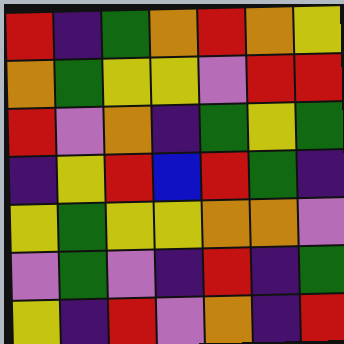[["red", "indigo", "green", "orange", "red", "orange", "yellow"], ["orange", "green", "yellow", "yellow", "violet", "red", "red"], ["red", "violet", "orange", "indigo", "green", "yellow", "green"], ["indigo", "yellow", "red", "blue", "red", "green", "indigo"], ["yellow", "green", "yellow", "yellow", "orange", "orange", "violet"], ["violet", "green", "violet", "indigo", "red", "indigo", "green"], ["yellow", "indigo", "red", "violet", "orange", "indigo", "red"]]